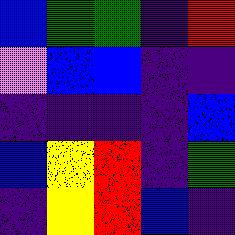[["blue", "green", "green", "indigo", "red"], ["violet", "blue", "blue", "indigo", "indigo"], ["indigo", "indigo", "indigo", "indigo", "blue"], ["blue", "yellow", "red", "indigo", "green"], ["indigo", "yellow", "red", "blue", "indigo"]]